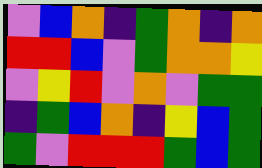[["violet", "blue", "orange", "indigo", "green", "orange", "indigo", "orange"], ["red", "red", "blue", "violet", "green", "orange", "orange", "yellow"], ["violet", "yellow", "red", "violet", "orange", "violet", "green", "green"], ["indigo", "green", "blue", "orange", "indigo", "yellow", "blue", "green"], ["green", "violet", "red", "red", "red", "green", "blue", "green"]]